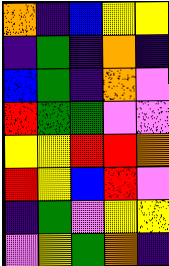[["orange", "indigo", "blue", "yellow", "yellow"], ["indigo", "green", "indigo", "orange", "indigo"], ["blue", "green", "indigo", "orange", "violet"], ["red", "green", "green", "violet", "violet"], ["yellow", "yellow", "red", "red", "orange"], ["red", "yellow", "blue", "red", "violet"], ["indigo", "green", "violet", "yellow", "yellow"], ["violet", "yellow", "green", "orange", "indigo"]]